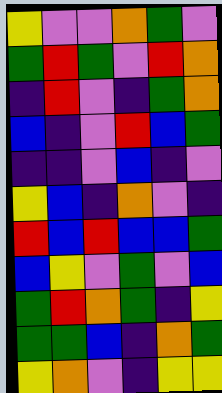[["yellow", "violet", "violet", "orange", "green", "violet"], ["green", "red", "green", "violet", "red", "orange"], ["indigo", "red", "violet", "indigo", "green", "orange"], ["blue", "indigo", "violet", "red", "blue", "green"], ["indigo", "indigo", "violet", "blue", "indigo", "violet"], ["yellow", "blue", "indigo", "orange", "violet", "indigo"], ["red", "blue", "red", "blue", "blue", "green"], ["blue", "yellow", "violet", "green", "violet", "blue"], ["green", "red", "orange", "green", "indigo", "yellow"], ["green", "green", "blue", "indigo", "orange", "green"], ["yellow", "orange", "violet", "indigo", "yellow", "yellow"]]